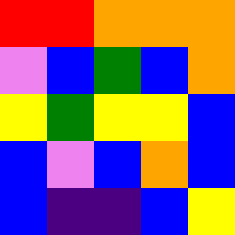[["red", "red", "orange", "orange", "orange"], ["violet", "blue", "green", "blue", "orange"], ["yellow", "green", "yellow", "yellow", "blue"], ["blue", "violet", "blue", "orange", "blue"], ["blue", "indigo", "indigo", "blue", "yellow"]]